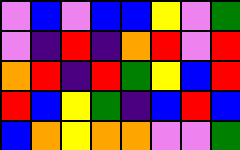[["violet", "blue", "violet", "blue", "blue", "yellow", "violet", "green"], ["violet", "indigo", "red", "indigo", "orange", "red", "violet", "red"], ["orange", "red", "indigo", "red", "green", "yellow", "blue", "red"], ["red", "blue", "yellow", "green", "indigo", "blue", "red", "blue"], ["blue", "orange", "yellow", "orange", "orange", "violet", "violet", "green"]]